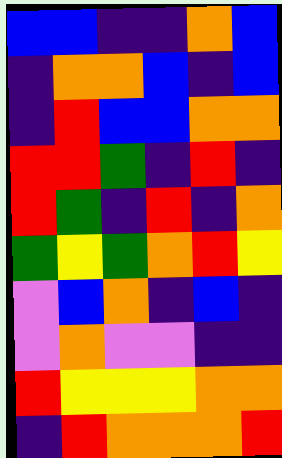[["blue", "blue", "indigo", "indigo", "orange", "blue"], ["indigo", "orange", "orange", "blue", "indigo", "blue"], ["indigo", "red", "blue", "blue", "orange", "orange"], ["red", "red", "green", "indigo", "red", "indigo"], ["red", "green", "indigo", "red", "indigo", "orange"], ["green", "yellow", "green", "orange", "red", "yellow"], ["violet", "blue", "orange", "indigo", "blue", "indigo"], ["violet", "orange", "violet", "violet", "indigo", "indigo"], ["red", "yellow", "yellow", "yellow", "orange", "orange"], ["indigo", "red", "orange", "orange", "orange", "red"]]